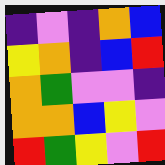[["indigo", "violet", "indigo", "orange", "blue"], ["yellow", "orange", "indigo", "blue", "red"], ["orange", "green", "violet", "violet", "indigo"], ["orange", "orange", "blue", "yellow", "violet"], ["red", "green", "yellow", "violet", "red"]]